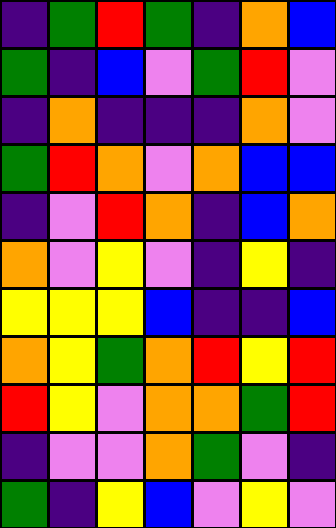[["indigo", "green", "red", "green", "indigo", "orange", "blue"], ["green", "indigo", "blue", "violet", "green", "red", "violet"], ["indigo", "orange", "indigo", "indigo", "indigo", "orange", "violet"], ["green", "red", "orange", "violet", "orange", "blue", "blue"], ["indigo", "violet", "red", "orange", "indigo", "blue", "orange"], ["orange", "violet", "yellow", "violet", "indigo", "yellow", "indigo"], ["yellow", "yellow", "yellow", "blue", "indigo", "indigo", "blue"], ["orange", "yellow", "green", "orange", "red", "yellow", "red"], ["red", "yellow", "violet", "orange", "orange", "green", "red"], ["indigo", "violet", "violet", "orange", "green", "violet", "indigo"], ["green", "indigo", "yellow", "blue", "violet", "yellow", "violet"]]